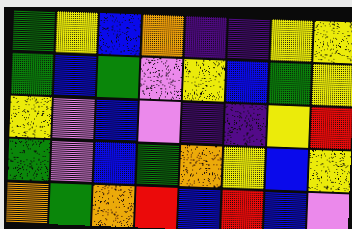[["green", "yellow", "blue", "orange", "indigo", "indigo", "yellow", "yellow"], ["green", "blue", "green", "violet", "yellow", "blue", "green", "yellow"], ["yellow", "violet", "blue", "violet", "indigo", "indigo", "yellow", "red"], ["green", "violet", "blue", "green", "orange", "yellow", "blue", "yellow"], ["orange", "green", "orange", "red", "blue", "red", "blue", "violet"]]